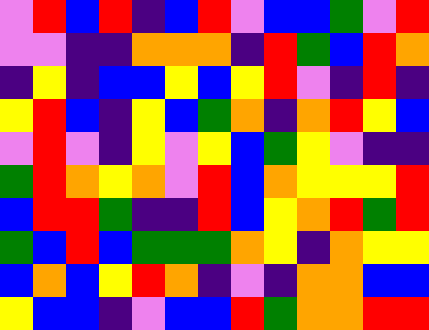[["violet", "red", "blue", "red", "indigo", "blue", "red", "violet", "blue", "blue", "green", "violet", "red"], ["violet", "violet", "indigo", "indigo", "orange", "orange", "orange", "indigo", "red", "green", "blue", "red", "orange"], ["indigo", "yellow", "indigo", "blue", "blue", "yellow", "blue", "yellow", "red", "violet", "indigo", "red", "indigo"], ["yellow", "red", "blue", "indigo", "yellow", "blue", "green", "orange", "indigo", "orange", "red", "yellow", "blue"], ["violet", "red", "violet", "indigo", "yellow", "violet", "yellow", "blue", "green", "yellow", "violet", "indigo", "indigo"], ["green", "red", "orange", "yellow", "orange", "violet", "red", "blue", "orange", "yellow", "yellow", "yellow", "red"], ["blue", "red", "red", "green", "indigo", "indigo", "red", "blue", "yellow", "orange", "red", "green", "red"], ["green", "blue", "red", "blue", "green", "green", "green", "orange", "yellow", "indigo", "orange", "yellow", "yellow"], ["blue", "orange", "blue", "yellow", "red", "orange", "indigo", "violet", "indigo", "orange", "orange", "blue", "blue"], ["yellow", "blue", "blue", "indigo", "violet", "blue", "blue", "red", "green", "orange", "orange", "red", "red"]]